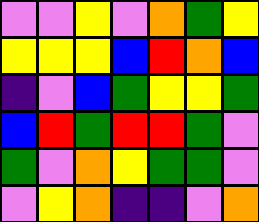[["violet", "violet", "yellow", "violet", "orange", "green", "yellow"], ["yellow", "yellow", "yellow", "blue", "red", "orange", "blue"], ["indigo", "violet", "blue", "green", "yellow", "yellow", "green"], ["blue", "red", "green", "red", "red", "green", "violet"], ["green", "violet", "orange", "yellow", "green", "green", "violet"], ["violet", "yellow", "orange", "indigo", "indigo", "violet", "orange"]]